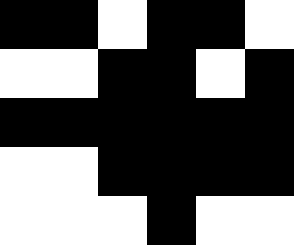[["black", "black", "white", "black", "black", "white"], ["white", "white", "black", "black", "white", "black"], ["black", "black", "black", "black", "black", "black"], ["white", "white", "black", "black", "black", "black"], ["white", "white", "white", "black", "white", "white"]]